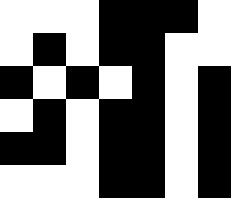[["white", "white", "white", "black", "black", "black", "white"], ["white", "black", "white", "black", "black", "white", "white"], ["black", "white", "black", "white", "black", "white", "black"], ["white", "black", "white", "black", "black", "white", "black"], ["black", "black", "white", "black", "black", "white", "black"], ["white", "white", "white", "black", "black", "white", "black"]]